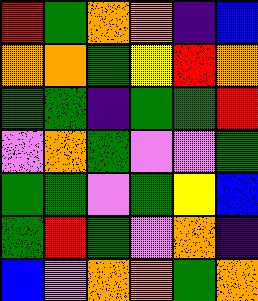[["red", "green", "orange", "orange", "indigo", "blue"], ["orange", "orange", "green", "yellow", "red", "orange"], ["green", "green", "indigo", "green", "green", "red"], ["violet", "orange", "green", "violet", "violet", "green"], ["green", "green", "violet", "green", "yellow", "blue"], ["green", "red", "green", "violet", "orange", "indigo"], ["blue", "violet", "orange", "orange", "green", "orange"]]